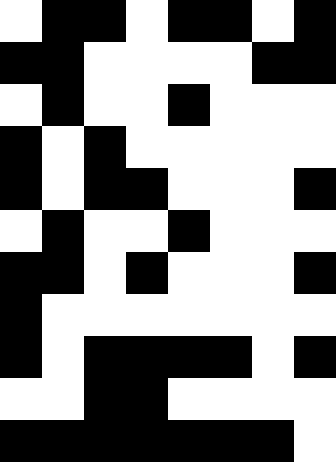[["white", "black", "black", "white", "black", "black", "white", "black"], ["black", "black", "white", "white", "white", "white", "black", "black"], ["white", "black", "white", "white", "black", "white", "white", "white"], ["black", "white", "black", "white", "white", "white", "white", "white"], ["black", "white", "black", "black", "white", "white", "white", "black"], ["white", "black", "white", "white", "black", "white", "white", "white"], ["black", "black", "white", "black", "white", "white", "white", "black"], ["black", "white", "white", "white", "white", "white", "white", "white"], ["black", "white", "black", "black", "black", "black", "white", "black"], ["white", "white", "black", "black", "white", "white", "white", "white"], ["black", "black", "black", "black", "black", "black", "black", "white"]]